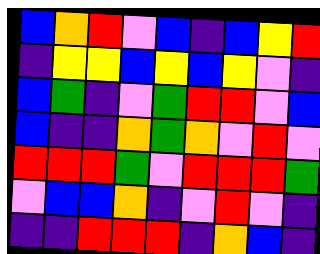[["blue", "orange", "red", "violet", "blue", "indigo", "blue", "yellow", "red"], ["indigo", "yellow", "yellow", "blue", "yellow", "blue", "yellow", "violet", "indigo"], ["blue", "green", "indigo", "violet", "green", "red", "red", "violet", "blue"], ["blue", "indigo", "indigo", "orange", "green", "orange", "violet", "red", "violet"], ["red", "red", "red", "green", "violet", "red", "red", "red", "green"], ["violet", "blue", "blue", "orange", "indigo", "violet", "red", "violet", "indigo"], ["indigo", "indigo", "red", "red", "red", "indigo", "orange", "blue", "indigo"]]